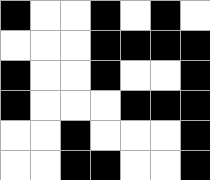[["black", "white", "white", "black", "white", "black", "white"], ["white", "white", "white", "black", "black", "black", "black"], ["black", "white", "white", "black", "white", "white", "black"], ["black", "white", "white", "white", "black", "black", "black"], ["white", "white", "black", "white", "white", "white", "black"], ["white", "white", "black", "black", "white", "white", "black"]]